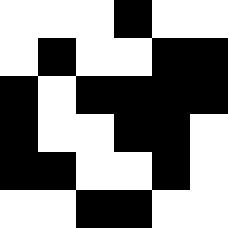[["white", "white", "white", "black", "white", "white"], ["white", "black", "white", "white", "black", "black"], ["black", "white", "black", "black", "black", "black"], ["black", "white", "white", "black", "black", "white"], ["black", "black", "white", "white", "black", "white"], ["white", "white", "black", "black", "white", "white"]]